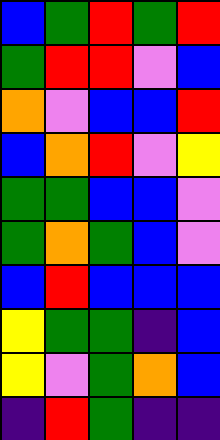[["blue", "green", "red", "green", "red"], ["green", "red", "red", "violet", "blue"], ["orange", "violet", "blue", "blue", "red"], ["blue", "orange", "red", "violet", "yellow"], ["green", "green", "blue", "blue", "violet"], ["green", "orange", "green", "blue", "violet"], ["blue", "red", "blue", "blue", "blue"], ["yellow", "green", "green", "indigo", "blue"], ["yellow", "violet", "green", "orange", "blue"], ["indigo", "red", "green", "indigo", "indigo"]]